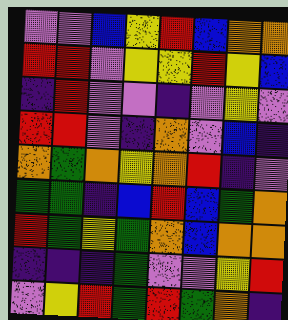[["violet", "violet", "blue", "yellow", "red", "blue", "orange", "orange"], ["red", "red", "violet", "yellow", "yellow", "red", "yellow", "blue"], ["indigo", "red", "violet", "violet", "indigo", "violet", "yellow", "violet"], ["red", "red", "violet", "indigo", "orange", "violet", "blue", "indigo"], ["orange", "green", "orange", "yellow", "orange", "red", "indigo", "violet"], ["green", "green", "indigo", "blue", "red", "blue", "green", "orange"], ["red", "green", "yellow", "green", "orange", "blue", "orange", "orange"], ["indigo", "indigo", "indigo", "green", "violet", "violet", "yellow", "red"], ["violet", "yellow", "red", "green", "red", "green", "orange", "indigo"]]